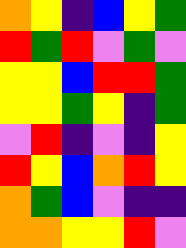[["orange", "yellow", "indigo", "blue", "yellow", "green"], ["red", "green", "red", "violet", "green", "violet"], ["yellow", "yellow", "blue", "red", "red", "green"], ["yellow", "yellow", "green", "yellow", "indigo", "green"], ["violet", "red", "indigo", "violet", "indigo", "yellow"], ["red", "yellow", "blue", "orange", "red", "yellow"], ["orange", "green", "blue", "violet", "indigo", "indigo"], ["orange", "orange", "yellow", "yellow", "red", "violet"]]